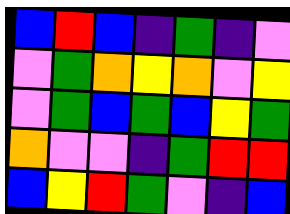[["blue", "red", "blue", "indigo", "green", "indigo", "violet"], ["violet", "green", "orange", "yellow", "orange", "violet", "yellow"], ["violet", "green", "blue", "green", "blue", "yellow", "green"], ["orange", "violet", "violet", "indigo", "green", "red", "red"], ["blue", "yellow", "red", "green", "violet", "indigo", "blue"]]